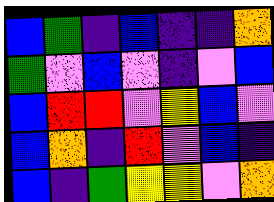[["blue", "green", "indigo", "blue", "indigo", "indigo", "orange"], ["green", "violet", "blue", "violet", "indigo", "violet", "blue"], ["blue", "red", "red", "violet", "yellow", "blue", "violet"], ["blue", "orange", "indigo", "red", "violet", "blue", "indigo"], ["blue", "indigo", "green", "yellow", "yellow", "violet", "orange"]]